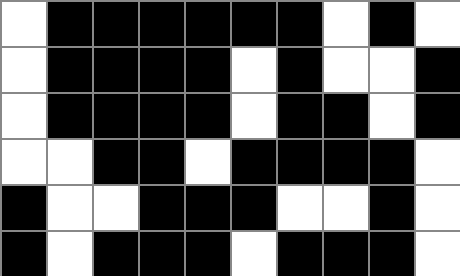[["white", "black", "black", "black", "black", "black", "black", "white", "black", "white"], ["white", "black", "black", "black", "black", "white", "black", "white", "white", "black"], ["white", "black", "black", "black", "black", "white", "black", "black", "white", "black"], ["white", "white", "black", "black", "white", "black", "black", "black", "black", "white"], ["black", "white", "white", "black", "black", "black", "white", "white", "black", "white"], ["black", "white", "black", "black", "black", "white", "black", "black", "black", "white"]]